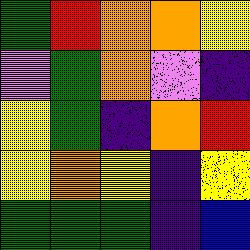[["green", "red", "orange", "orange", "yellow"], ["violet", "green", "orange", "violet", "indigo"], ["yellow", "green", "indigo", "orange", "red"], ["yellow", "orange", "yellow", "indigo", "yellow"], ["green", "green", "green", "indigo", "blue"]]